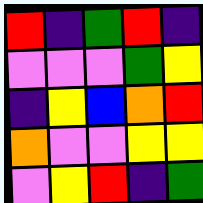[["red", "indigo", "green", "red", "indigo"], ["violet", "violet", "violet", "green", "yellow"], ["indigo", "yellow", "blue", "orange", "red"], ["orange", "violet", "violet", "yellow", "yellow"], ["violet", "yellow", "red", "indigo", "green"]]